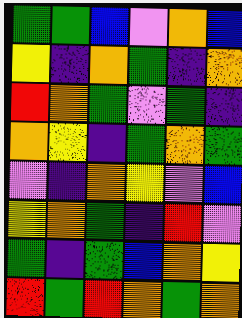[["green", "green", "blue", "violet", "orange", "blue"], ["yellow", "indigo", "orange", "green", "indigo", "orange"], ["red", "orange", "green", "violet", "green", "indigo"], ["orange", "yellow", "indigo", "green", "orange", "green"], ["violet", "indigo", "orange", "yellow", "violet", "blue"], ["yellow", "orange", "green", "indigo", "red", "violet"], ["green", "indigo", "green", "blue", "orange", "yellow"], ["red", "green", "red", "orange", "green", "orange"]]